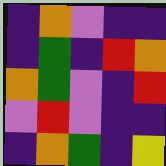[["indigo", "orange", "violet", "indigo", "indigo"], ["indigo", "green", "indigo", "red", "orange"], ["orange", "green", "violet", "indigo", "red"], ["violet", "red", "violet", "indigo", "indigo"], ["indigo", "orange", "green", "indigo", "yellow"]]